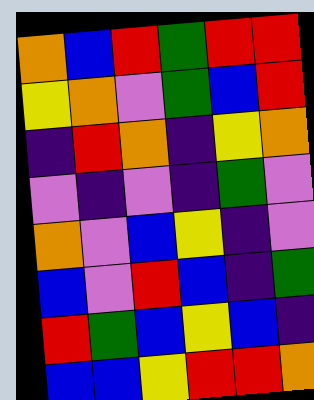[["orange", "blue", "red", "green", "red", "red"], ["yellow", "orange", "violet", "green", "blue", "red"], ["indigo", "red", "orange", "indigo", "yellow", "orange"], ["violet", "indigo", "violet", "indigo", "green", "violet"], ["orange", "violet", "blue", "yellow", "indigo", "violet"], ["blue", "violet", "red", "blue", "indigo", "green"], ["red", "green", "blue", "yellow", "blue", "indigo"], ["blue", "blue", "yellow", "red", "red", "orange"]]